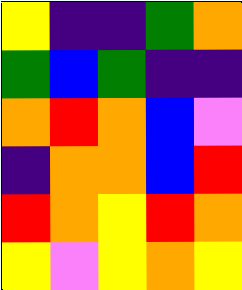[["yellow", "indigo", "indigo", "green", "orange"], ["green", "blue", "green", "indigo", "indigo"], ["orange", "red", "orange", "blue", "violet"], ["indigo", "orange", "orange", "blue", "red"], ["red", "orange", "yellow", "red", "orange"], ["yellow", "violet", "yellow", "orange", "yellow"]]